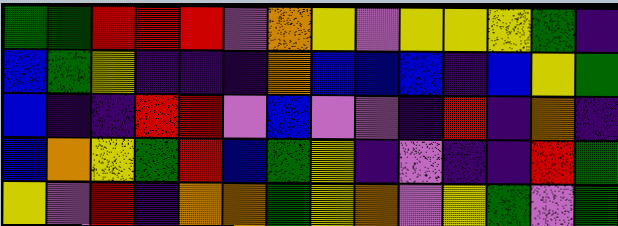[["green", "green", "red", "red", "red", "violet", "orange", "yellow", "violet", "yellow", "yellow", "yellow", "green", "indigo"], ["blue", "green", "yellow", "indigo", "indigo", "indigo", "orange", "blue", "blue", "blue", "indigo", "blue", "yellow", "green"], ["blue", "indigo", "indigo", "red", "red", "violet", "blue", "violet", "violet", "indigo", "red", "indigo", "orange", "indigo"], ["blue", "orange", "yellow", "green", "red", "blue", "green", "yellow", "indigo", "violet", "indigo", "indigo", "red", "green"], ["yellow", "violet", "red", "indigo", "orange", "orange", "green", "yellow", "orange", "violet", "yellow", "green", "violet", "green"]]